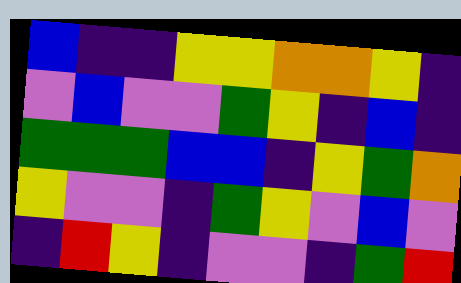[["blue", "indigo", "indigo", "yellow", "yellow", "orange", "orange", "yellow", "indigo"], ["violet", "blue", "violet", "violet", "green", "yellow", "indigo", "blue", "indigo"], ["green", "green", "green", "blue", "blue", "indigo", "yellow", "green", "orange"], ["yellow", "violet", "violet", "indigo", "green", "yellow", "violet", "blue", "violet"], ["indigo", "red", "yellow", "indigo", "violet", "violet", "indigo", "green", "red"]]